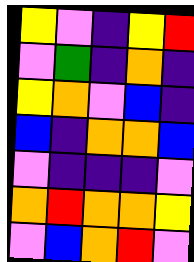[["yellow", "violet", "indigo", "yellow", "red"], ["violet", "green", "indigo", "orange", "indigo"], ["yellow", "orange", "violet", "blue", "indigo"], ["blue", "indigo", "orange", "orange", "blue"], ["violet", "indigo", "indigo", "indigo", "violet"], ["orange", "red", "orange", "orange", "yellow"], ["violet", "blue", "orange", "red", "violet"]]